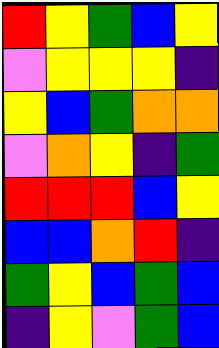[["red", "yellow", "green", "blue", "yellow"], ["violet", "yellow", "yellow", "yellow", "indigo"], ["yellow", "blue", "green", "orange", "orange"], ["violet", "orange", "yellow", "indigo", "green"], ["red", "red", "red", "blue", "yellow"], ["blue", "blue", "orange", "red", "indigo"], ["green", "yellow", "blue", "green", "blue"], ["indigo", "yellow", "violet", "green", "blue"]]